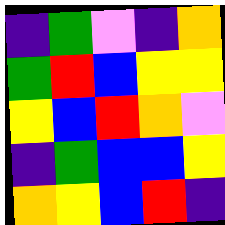[["indigo", "green", "violet", "indigo", "orange"], ["green", "red", "blue", "yellow", "yellow"], ["yellow", "blue", "red", "orange", "violet"], ["indigo", "green", "blue", "blue", "yellow"], ["orange", "yellow", "blue", "red", "indigo"]]